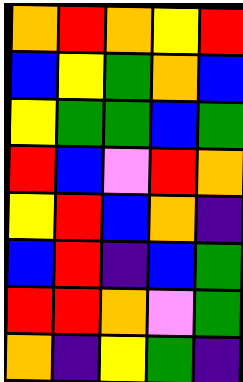[["orange", "red", "orange", "yellow", "red"], ["blue", "yellow", "green", "orange", "blue"], ["yellow", "green", "green", "blue", "green"], ["red", "blue", "violet", "red", "orange"], ["yellow", "red", "blue", "orange", "indigo"], ["blue", "red", "indigo", "blue", "green"], ["red", "red", "orange", "violet", "green"], ["orange", "indigo", "yellow", "green", "indigo"]]